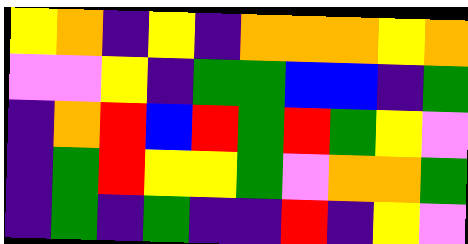[["yellow", "orange", "indigo", "yellow", "indigo", "orange", "orange", "orange", "yellow", "orange"], ["violet", "violet", "yellow", "indigo", "green", "green", "blue", "blue", "indigo", "green"], ["indigo", "orange", "red", "blue", "red", "green", "red", "green", "yellow", "violet"], ["indigo", "green", "red", "yellow", "yellow", "green", "violet", "orange", "orange", "green"], ["indigo", "green", "indigo", "green", "indigo", "indigo", "red", "indigo", "yellow", "violet"]]